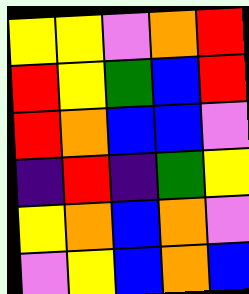[["yellow", "yellow", "violet", "orange", "red"], ["red", "yellow", "green", "blue", "red"], ["red", "orange", "blue", "blue", "violet"], ["indigo", "red", "indigo", "green", "yellow"], ["yellow", "orange", "blue", "orange", "violet"], ["violet", "yellow", "blue", "orange", "blue"]]